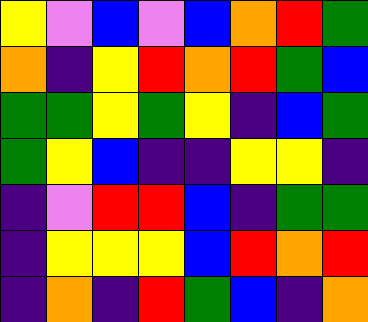[["yellow", "violet", "blue", "violet", "blue", "orange", "red", "green"], ["orange", "indigo", "yellow", "red", "orange", "red", "green", "blue"], ["green", "green", "yellow", "green", "yellow", "indigo", "blue", "green"], ["green", "yellow", "blue", "indigo", "indigo", "yellow", "yellow", "indigo"], ["indigo", "violet", "red", "red", "blue", "indigo", "green", "green"], ["indigo", "yellow", "yellow", "yellow", "blue", "red", "orange", "red"], ["indigo", "orange", "indigo", "red", "green", "blue", "indigo", "orange"]]